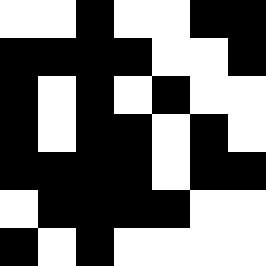[["white", "white", "black", "white", "white", "black", "black"], ["black", "black", "black", "black", "white", "white", "black"], ["black", "white", "black", "white", "black", "white", "white"], ["black", "white", "black", "black", "white", "black", "white"], ["black", "black", "black", "black", "white", "black", "black"], ["white", "black", "black", "black", "black", "white", "white"], ["black", "white", "black", "white", "white", "white", "white"]]